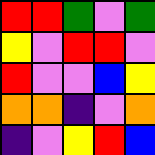[["red", "red", "green", "violet", "green"], ["yellow", "violet", "red", "red", "violet"], ["red", "violet", "violet", "blue", "yellow"], ["orange", "orange", "indigo", "violet", "orange"], ["indigo", "violet", "yellow", "red", "blue"]]